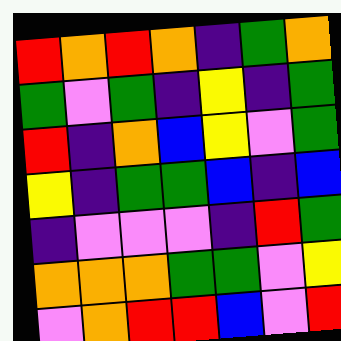[["red", "orange", "red", "orange", "indigo", "green", "orange"], ["green", "violet", "green", "indigo", "yellow", "indigo", "green"], ["red", "indigo", "orange", "blue", "yellow", "violet", "green"], ["yellow", "indigo", "green", "green", "blue", "indigo", "blue"], ["indigo", "violet", "violet", "violet", "indigo", "red", "green"], ["orange", "orange", "orange", "green", "green", "violet", "yellow"], ["violet", "orange", "red", "red", "blue", "violet", "red"]]